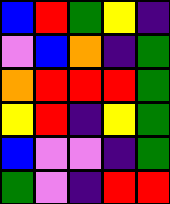[["blue", "red", "green", "yellow", "indigo"], ["violet", "blue", "orange", "indigo", "green"], ["orange", "red", "red", "red", "green"], ["yellow", "red", "indigo", "yellow", "green"], ["blue", "violet", "violet", "indigo", "green"], ["green", "violet", "indigo", "red", "red"]]